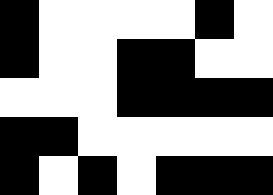[["black", "white", "white", "white", "white", "black", "white"], ["black", "white", "white", "black", "black", "white", "white"], ["white", "white", "white", "black", "black", "black", "black"], ["black", "black", "white", "white", "white", "white", "white"], ["black", "white", "black", "white", "black", "black", "black"]]